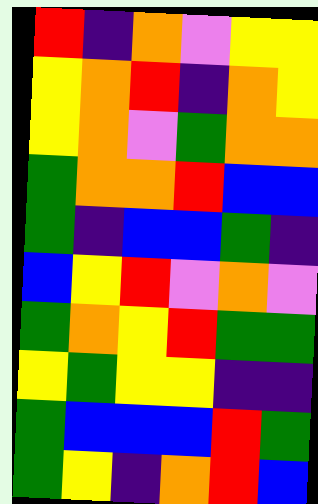[["red", "indigo", "orange", "violet", "yellow", "yellow"], ["yellow", "orange", "red", "indigo", "orange", "yellow"], ["yellow", "orange", "violet", "green", "orange", "orange"], ["green", "orange", "orange", "red", "blue", "blue"], ["green", "indigo", "blue", "blue", "green", "indigo"], ["blue", "yellow", "red", "violet", "orange", "violet"], ["green", "orange", "yellow", "red", "green", "green"], ["yellow", "green", "yellow", "yellow", "indigo", "indigo"], ["green", "blue", "blue", "blue", "red", "green"], ["green", "yellow", "indigo", "orange", "red", "blue"]]